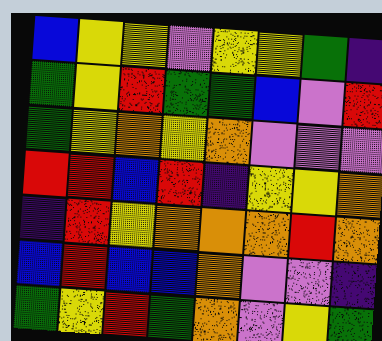[["blue", "yellow", "yellow", "violet", "yellow", "yellow", "green", "indigo"], ["green", "yellow", "red", "green", "green", "blue", "violet", "red"], ["green", "yellow", "orange", "yellow", "orange", "violet", "violet", "violet"], ["red", "red", "blue", "red", "indigo", "yellow", "yellow", "orange"], ["indigo", "red", "yellow", "orange", "orange", "orange", "red", "orange"], ["blue", "red", "blue", "blue", "orange", "violet", "violet", "indigo"], ["green", "yellow", "red", "green", "orange", "violet", "yellow", "green"]]